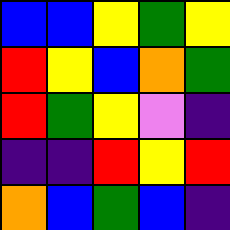[["blue", "blue", "yellow", "green", "yellow"], ["red", "yellow", "blue", "orange", "green"], ["red", "green", "yellow", "violet", "indigo"], ["indigo", "indigo", "red", "yellow", "red"], ["orange", "blue", "green", "blue", "indigo"]]